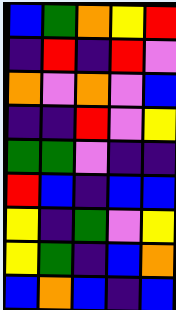[["blue", "green", "orange", "yellow", "red"], ["indigo", "red", "indigo", "red", "violet"], ["orange", "violet", "orange", "violet", "blue"], ["indigo", "indigo", "red", "violet", "yellow"], ["green", "green", "violet", "indigo", "indigo"], ["red", "blue", "indigo", "blue", "blue"], ["yellow", "indigo", "green", "violet", "yellow"], ["yellow", "green", "indigo", "blue", "orange"], ["blue", "orange", "blue", "indigo", "blue"]]